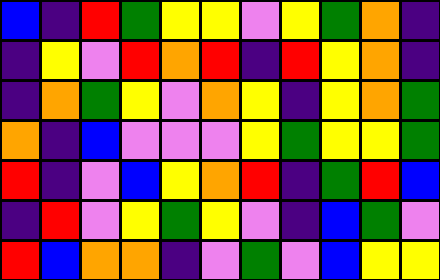[["blue", "indigo", "red", "green", "yellow", "yellow", "violet", "yellow", "green", "orange", "indigo"], ["indigo", "yellow", "violet", "red", "orange", "red", "indigo", "red", "yellow", "orange", "indigo"], ["indigo", "orange", "green", "yellow", "violet", "orange", "yellow", "indigo", "yellow", "orange", "green"], ["orange", "indigo", "blue", "violet", "violet", "violet", "yellow", "green", "yellow", "yellow", "green"], ["red", "indigo", "violet", "blue", "yellow", "orange", "red", "indigo", "green", "red", "blue"], ["indigo", "red", "violet", "yellow", "green", "yellow", "violet", "indigo", "blue", "green", "violet"], ["red", "blue", "orange", "orange", "indigo", "violet", "green", "violet", "blue", "yellow", "yellow"]]